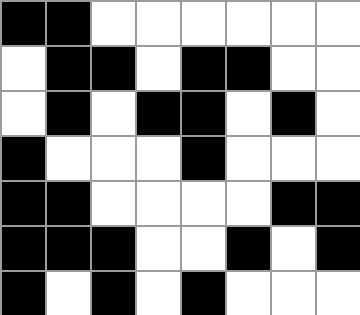[["black", "black", "white", "white", "white", "white", "white", "white"], ["white", "black", "black", "white", "black", "black", "white", "white"], ["white", "black", "white", "black", "black", "white", "black", "white"], ["black", "white", "white", "white", "black", "white", "white", "white"], ["black", "black", "white", "white", "white", "white", "black", "black"], ["black", "black", "black", "white", "white", "black", "white", "black"], ["black", "white", "black", "white", "black", "white", "white", "white"]]